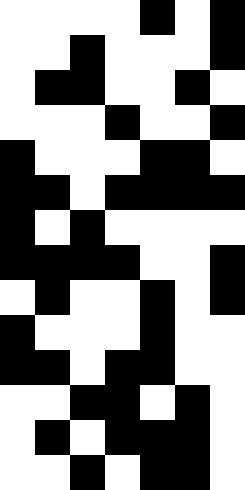[["white", "white", "white", "white", "black", "white", "black"], ["white", "white", "black", "white", "white", "white", "black"], ["white", "black", "black", "white", "white", "black", "white"], ["white", "white", "white", "black", "white", "white", "black"], ["black", "white", "white", "white", "black", "black", "white"], ["black", "black", "white", "black", "black", "black", "black"], ["black", "white", "black", "white", "white", "white", "white"], ["black", "black", "black", "black", "white", "white", "black"], ["white", "black", "white", "white", "black", "white", "black"], ["black", "white", "white", "white", "black", "white", "white"], ["black", "black", "white", "black", "black", "white", "white"], ["white", "white", "black", "black", "white", "black", "white"], ["white", "black", "white", "black", "black", "black", "white"], ["white", "white", "black", "white", "black", "black", "white"]]